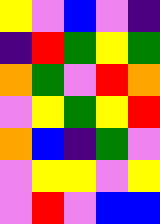[["yellow", "violet", "blue", "violet", "indigo"], ["indigo", "red", "green", "yellow", "green"], ["orange", "green", "violet", "red", "orange"], ["violet", "yellow", "green", "yellow", "red"], ["orange", "blue", "indigo", "green", "violet"], ["violet", "yellow", "yellow", "violet", "yellow"], ["violet", "red", "violet", "blue", "blue"]]